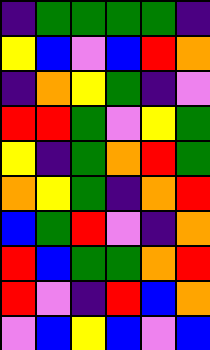[["indigo", "green", "green", "green", "green", "indigo"], ["yellow", "blue", "violet", "blue", "red", "orange"], ["indigo", "orange", "yellow", "green", "indigo", "violet"], ["red", "red", "green", "violet", "yellow", "green"], ["yellow", "indigo", "green", "orange", "red", "green"], ["orange", "yellow", "green", "indigo", "orange", "red"], ["blue", "green", "red", "violet", "indigo", "orange"], ["red", "blue", "green", "green", "orange", "red"], ["red", "violet", "indigo", "red", "blue", "orange"], ["violet", "blue", "yellow", "blue", "violet", "blue"]]